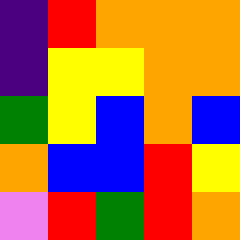[["indigo", "red", "orange", "orange", "orange"], ["indigo", "yellow", "yellow", "orange", "orange"], ["green", "yellow", "blue", "orange", "blue"], ["orange", "blue", "blue", "red", "yellow"], ["violet", "red", "green", "red", "orange"]]